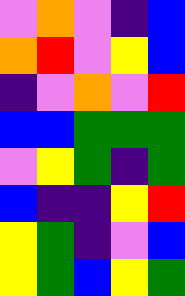[["violet", "orange", "violet", "indigo", "blue"], ["orange", "red", "violet", "yellow", "blue"], ["indigo", "violet", "orange", "violet", "red"], ["blue", "blue", "green", "green", "green"], ["violet", "yellow", "green", "indigo", "green"], ["blue", "indigo", "indigo", "yellow", "red"], ["yellow", "green", "indigo", "violet", "blue"], ["yellow", "green", "blue", "yellow", "green"]]